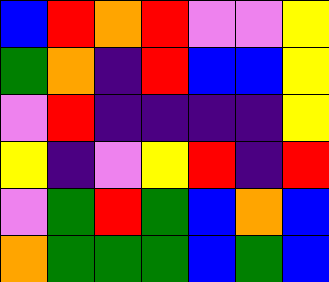[["blue", "red", "orange", "red", "violet", "violet", "yellow"], ["green", "orange", "indigo", "red", "blue", "blue", "yellow"], ["violet", "red", "indigo", "indigo", "indigo", "indigo", "yellow"], ["yellow", "indigo", "violet", "yellow", "red", "indigo", "red"], ["violet", "green", "red", "green", "blue", "orange", "blue"], ["orange", "green", "green", "green", "blue", "green", "blue"]]